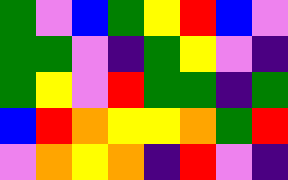[["green", "violet", "blue", "green", "yellow", "red", "blue", "violet"], ["green", "green", "violet", "indigo", "green", "yellow", "violet", "indigo"], ["green", "yellow", "violet", "red", "green", "green", "indigo", "green"], ["blue", "red", "orange", "yellow", "yellow", "orange", "green", "red"], ["violet", "orange", "yellow", "orange", "indigo", "red", "violet", "indigo"]]